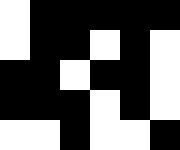[["white", "black", "black", "black", "black", "black"], ["white", "black", "black", "white", "black", "white"], ["black", "black", "white", "black", "black", "white"], ["black", "black", "black", "white", "black", "white"], ["white", "white", "black", "white", "white", "black"]]